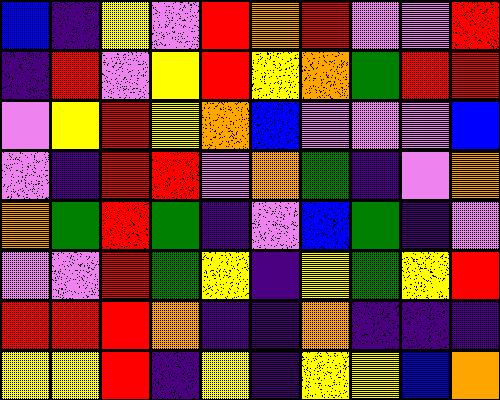[["blue", "indigo", "yellow", "violet", "red", "orange", "red", "violet", "violet", "red"], ["indigo", "red", "violet", "yellow", "red", "yellow", "orange", "green", "red", "red"], ["violet", "yellow", "red", "yellow", "orange", "blue", "violet", "violet", "violet", "blue"], ["violet", "indigo", "red", "red", "violet", "orange", "green", "indigo", "violet", "orange"], ["orange", "green", "red", "green", "indigo", "violet", "blue", "green", "indigo", "violet"], ["violet", "violet", "red", "green", "yellow", "indigo", "yellow", "green", "yellow", "red"], ["red", "red", "red", "orange", "indigo", "indigo", "orange", "indigo", "indigo", "indigo"], ["yellow", "yellow", "red", "indigo", "yellow", "indigo", "yellow", "yellow", "blue", "orange"]]